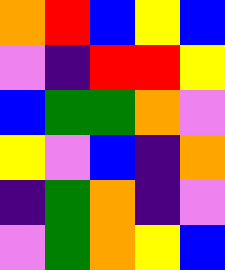[["orange", "red", "blue", "yellow", "blue"], ["violet", "indigo", "red", "red", "yellow"], ["blue", "green", "green", "orange", "violet"], ["yellow", "violet", "blue", "indigo", "orange"], ["indigo", "green", "orange", "indigo", "violet"], ["violet", "green", "orange", "yellow", "blue"]]